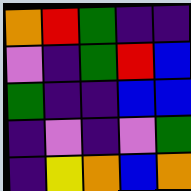[["orange", "red", "green", "indigo", "indigo"], ["violet", "indigo", "green", "red", "blue"], ["green", "indigo", "indigo", "blue", "blue"], ["indigo", "violet", "indigo", "violet", "green"], ["indigo", "yellow", "orange", "blue", "orange"]]